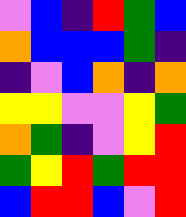[["violet", "blue", "indigo", "red", "green", "blue"], ["orange", "blue", "blue", "blue", "green", "indigo"], ["indigo", "violet", "blue", "orange", "indigo", "orange"], ["yellow", "yellow", "violet", "violet", "yellow", "green"], ["orange", "green", "indigo", "violet", "yellow", "red"], ["green", "yellow", "red", "green", "red", "red"], ["blue", "red", "red", "blue", "violet", "red"]]